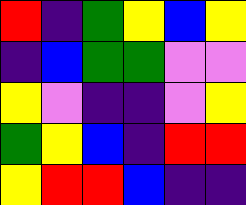[["red", "indigo", "green", "yellow", "blue", "yellow"], ["indigo", "blue", "green", "green", "violet", "violet"], ["yellow", "violet", "indigo", "indigo", "violet", "yellow"], ["green", "yellow", "blue", "indigo", "red", "red"], ["yellow", "red", "red", "blue", "indigo", "indigo"]]